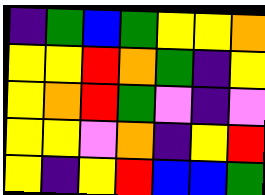[["indigo", "green", "blue", "green", "yellow", "yellow", "orange"], ["yellow", "yellow", "red", "orange", "green", "indigo", "yellow"], ["yellow", "orange", "red", "green", "violet", "indigo", "violet"], ["yellow", "yellow", "violet", "orange", "indigo", "yellow", "red"], ["yellow", "indigo", "yellow", "red", "blue", "blue", "green"]]